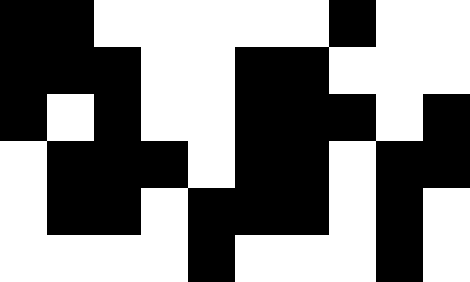[["black", "black", "white", "white", "white", "white", "white", "black", "white", "white"], ["black", "black", "black", "white", "white", "black", "black", "white", "white", "white"], ["black", "white", "black", "white", "white", "black", "black", "black", "white", "black"], ["white", "black", "black", "black", "white", "black", "black", "white", "black", "black"], ["white", "black", "black", "white", "black", "black", "black", "white", "black", "white"], ["white", "white", "white", "white", "black", "white", "white", "white", "black", "white"]]